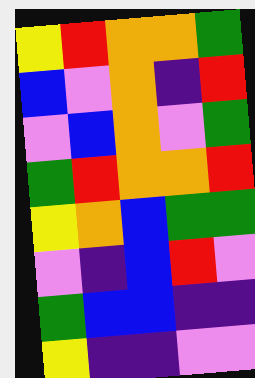[["yellow", "red", "orange", "orange", "green"], ["blue", "violet", "orange", "indigo", "red"], ["violet", "blue", "orange", "violet", "green"], ["green", "red", "orange", "orange", "red"], ["yellow", "orange", "blue", "green", "green"], ["violet", "indigo", "blue", "red", "violet"], ["green", "blue", "blue", "indigo", "indigo"], ["yellow", "indigo", "indigo", "violet", "violet"]]